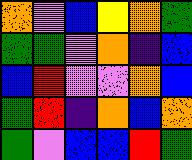[["orange", "violet", "blue", "yellow", "orange", "green"], ["green", "green", "violet", "orange", "indigo", "blue"], ["blue", "red", "violet", "violet", "orange", "blue"], ["green", "red", "indigo", "orange", "blue", "orange"], ["green", "violet", "blue", "blue", "red", "green"]]